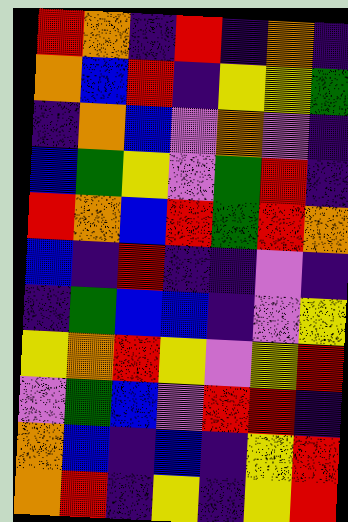[["red", "orange", "indigo", "red", "indigo", "orange", "indigo"], ["orange", "blue", "red", "indigo", "yellow", "yellow", "green"], ["indigo", "orange", "blue", "violet", "orange", "violet", "indigo"], ["blue", "green", "yellow", "violet", "green", "red", "indigo"], ["red", "orange", "blue", "red", "green", "red", "orange"], ["blue", "indigo", "red", "indigo", "indigo", "violet", "indigo"], ["indigo", "green", "blue", "blue", "indigo", "violet", "yellow"], ["yellow", "orange", "red", "yellow", "violet", "yellow", "red"], ["violet", "green", "blue", "violet", "red", "red", "indigo"], ["orange", "blue", "indigo", "blue", "indigo", "yellow", "red"], ["orange", "red", "indigo", "yellow", "indigo", "yellow", "red"]]